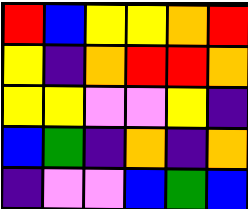[["red", "blue", "yellow", "yellow", "orange", "red"], ["yellow", "indigo", "orange", "red", "red", "orange"], ["yellow", "yellow", "violet", "violet", "yellow", "indigo"], ["blue", "green", "indigo", "orange", "indigo", "orange"], ["indigo", "violet", "violet", "blue", "green", "blue"]]